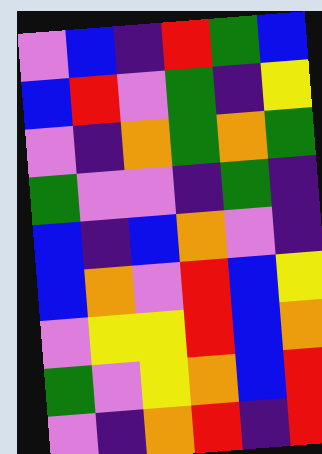[["violet", "blue", "indigo", "red", "green", "blue"], ["blue", "red", "violet", "green", "indigo", "yellow"], ["violet", "indigo", "orange", "green", "orange", "green"], ["green", "violet", "violet", "indigo", "green", "indigo"], ["blue", "indigo", "blue", "orange", "violet", "indigo"], ["blue", "orange", "violet", "red", "blue", "yellow"], ["violet", "yellow", "yellow", "red", "blue", "orange"], ["green", "violet", "yellow", "orange", "blue", "red"], ["violet", "indigo", "orange", "red", "indigo", "red"]]